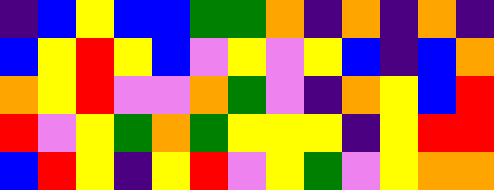[["indigo", "blue", "yellow", "blue", "blue", "green", "green", "orange", "indigo", "orange", "indigo", "orange", "indigo"], ["blue", "yellow", "red", "yellow", "blue", "violet", "yellow", "violet", "yellow", "blue", "indigo", "blue", "orange"], ["orange", "yellow", "red", "violet", "violet", "orange", "green", "violet", "indigo", "orange", "yellow", "blue", "red"], ["red", "violet", "yellow", "green", "orange", "green", "yellow", "yellow", "yellow", "indigo", "yellow", "red", "red"], ["blue", "red", "yellow", "indigo", "yellow", "red", "violet", "yellow", "green", "violet", "yellow", "orange", "orange"]]